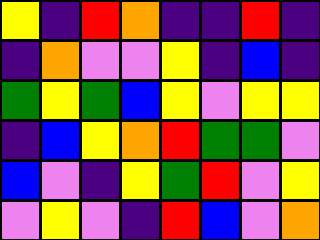[["yellow", "indigo", "red", "orange", "indigo", "indigo", "red", "indigo"], ["indigo", "orange", "violet", "violet", "yellow", "indigo", "blue", "indigo"], ["green", "yellow", "green", "blue", "yellow", "violet", "yellow", "yellow"], ["indigo", "blue", "yellow", "orange", "red", "green", "green", "violet"], ["blue", "violet", "indigo", "yellow", "green", "red", "violet", "yellow"], ["violet", "yellow", "violet", "indigo", "red", "blue", "violet", "orange"]]